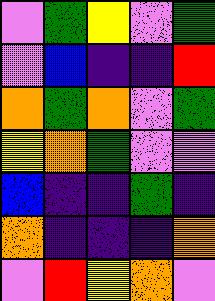[["violet", "green", "yellow", "violet", "green"], ["violet", "blue", "indigo", "indigo", "red"], ["orange", "green", "orange", "violet", "green"], ["yellow", "orange", "green", "violet", "violet"], ["blue", "indigo", "indigo", "green", "indigo"], ["orange", "indigo", "indigo", "indigo", "orange"], ["violet", "red", "yellow", "orange", "violet"]]